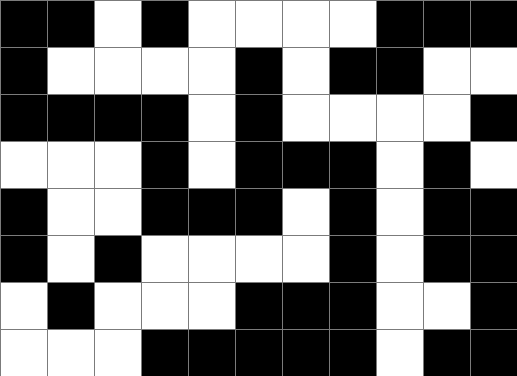[["black", "black", "white", "black", "white", "white", "white", "white", "black", "black", "black"], ["black", "white", "white", "white", "white", "black", "white", "black", "black", "white", "white"], ["black", "black", "black", "black", "white", "black", "white", "white", "white", "white", "black"], ["white", "white", "white", "black", "white", "black", "black", "black", "white", "black", "white"], ["black", "white", "white", "black", "black", "black", "white", "black", "white", "black", "black"], ["black", "white", "black", "white", "white", "white", "white", "black", "white", "black", "black"], ["white", "black", "white", "white", "white", "black", "black", "black", "white", "white", "black"], ["white", "white", "white", "black", "black", "black", "black", "black", "white", "black", "black"]]